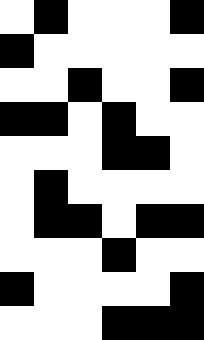[["white", "black", "white", "white", "white", "black"], ["black", "white", "white", "white", "white", "white"], ["white", "white", "black", "white", "white", "black"], ["black", "black", "white", "black", "white", "white"], ["white", "white", "white", "black", "black", "white"], ["white", "black", "white", "white", "white", "white"], ["white", "black", "black", "white", "black", "black"], ["white", "white", "white", "black", "white", "white"], ["black", "white", "white", "white", "white", "black"], ["white", "white", "white", "black", "black", "black"]]